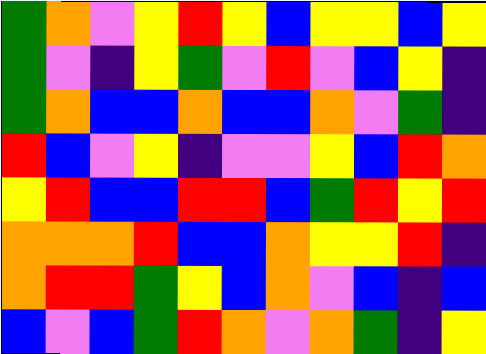[["green", "orange", "violet", "yellow", "red", "yellow", "blue", "yellow", "yellow", "blue", "yellow"], ["green", "violet", "indigo", "yellow", "green", "violet", "red", "violet", "blue", "yellow", "indigo"], ["green", "orange", "blue", "blue", "orange", "blue", "blue", "orange", "violet", "green", "indigo"], ["red", "blue", "violet", "yellow", "indigo", "violet", "violet", "yellow", "blue", "red", "orange"], ["yellow", "red", "blue", "blue", "red", "red", "blue", "green", "red", "yellow", "red"], ["orange", "orange", "orange", "red", "blue", "blue", "orange", "yellow", "yellow", "red", "indigo"], ["orange", "red", "red", "green", "yellow", "blue", "orange", "violet", "blue", "indigo", "blue"], ["blue", "violet", "blue", "green", "red", "orange", "violet", "orange", "green", "indigo", "yellow"]]